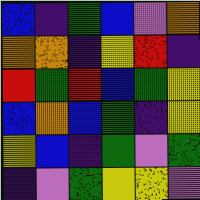[["blue", "indigo", "green", "blue", "violet", "orange"], ["orange", "orange", "indigo", "yellow", "red", "indigo"], ["red", "green", "red", "blue", "green", "yellow"], ["blue", "orange", "blue", "green", "indigo", "yellow"], ["yellow", "blue", "indigo", "green", "violet", "green"], ["indigo", "violet", "green", "yellow", "yellow", "violet"]]